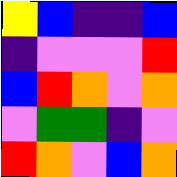[["yellow", "blue", "indigo", "indigo", "blue"], ["indigo", "violet", "violet", "violet", "red"], ["blue", "red", "orange", "violet", "orange"], ["violet", "green", "green", "indigo", "violet"], ["red", "orange", "violet", "blue", "orange"]]